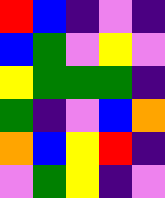[["red", "blue", "indigo", "violet", "indigo"], ["blue", "green", "violet", "yellow", "violet"], ["yellow", "green", "green", "green", "indigo"], ["green", "indigo", "violet", "blue", "orange"], ["orange", "blue", "yellow", "red", "indigo"], ["violet", "green", "yellow", "indigo", "violet"]]